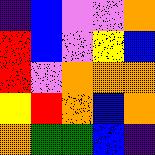[["indigo", "blue", "violet", "violet", "orange"], ["red", "blue", "violet", "yellow", "blue"], ["red", "violet", "orange", "orange", "orange"], ["yellow", "red", "orange", "blue", "orange"], ["orange", "green", "green", "blue", "indigo"]]